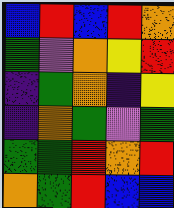[["blue", "red", "blue", "red", "orange"], ["green", "violet", "orange", "yellow", "red"], ["indigo", "green", "orange", "indigo", "yellow"], ["indigo", "orange", "green", "violet", "green"], ["green", "green", "red", "orange", "red"], ["orange", "green", "red", "blue", "blue"]]